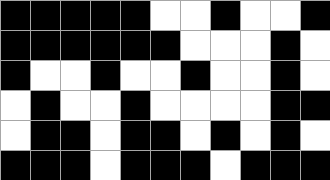[["black", "black", "black", "black", "black", "white", "white", "black", "white", "white", "black"], ["black", "black", "black", "black", "black", "black", "white", "white", "white", "black", "white"], ["black", "white", "white", "black", "white", "white", "black", "white", "white", "black", "white"], ["white", "black", "white", "white", "black", "white", "white", "white", "white", "black", "black"], ["white", "black", "black", "white", "black", "black", "white", "black", "white", "black", "white"], ["black", "black", "black", "white", "black", "black", "black", "white", "black", "black", "black"]]